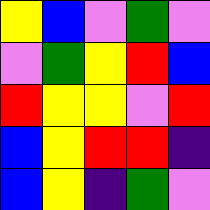[["yellow", "blue", "violet", "green", "violet"], ["violet", "green", "yellow", "red", "blue"], ["red", "yellow", "yellow", "violet", "red"], ["blue", "yellow", "red", "red", "indigo"], ["blue", "yellow", "indigo", "green", "violet"]]